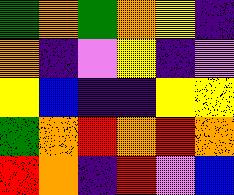[["green", "orange", "green", "orange", "yellow", "indigo"], ["orange", "indigo", "violet", "yellow", "indigo", "violet"], ["yellow", "blue", "indigo", "indigo", "yellow", "yellow"], ["green", "orange", "red", "orange", "red", "orange"], ["red", "orange", "indigo", "red", "violet", "blue"]]